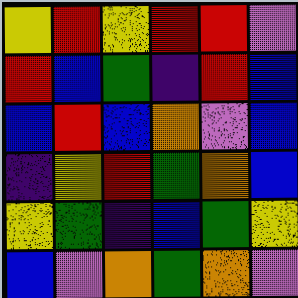[["yellow", "red", "yellow", "red", "red", "violet"], ["red", "blue", "green", "indigo", "red", "blue"], ["blue", "red", "blue", "orange", "violet", "blue"], ["indigo", "yellow", "red", "green", "orange", "blue"], ["yellow", "green", "indigo", "blue", "green", "yellow"], ["blue", "violet", "orange", "green", "orange", "violet"]]